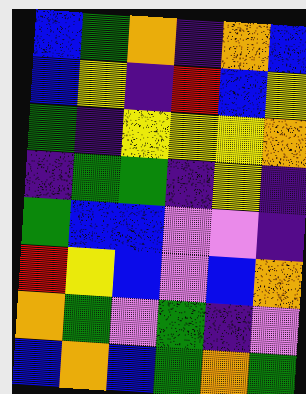[["blue", "green", "orange", "indigo", "orange", "blue"], ["blue", "yellow", "indigo", "red", "blue", "yellow"], ["green", "indigo", "yellow", "yellow", "yellow", "orange"], ["indigo", "green", "green", "indigo", "yellow", "indigo"], ["green", "blue", "blue", "violet", "violet", "indigo"], ["red", "yellow", "blue", "violet", "blue", "orange"], ["orange", "green", "violet", "green", "indigo", "violet"], ["blue", "orange", "blue", "green", "orange", "green"]]